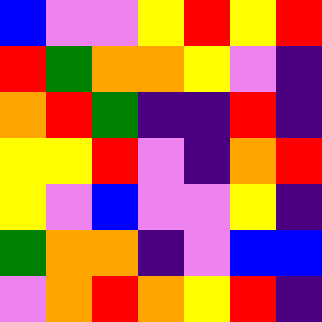[["blue", "violet", "violet", "yellow", "red", "yellow", "red"], ["red", "green", "orange", "orange", "yellow", "violet", "indigo"], ["orange", "red", "green", "indigo", "indigo", "red", "indigo"], ["yellow", "yellow", "red", "violet", "indigo", "orange", "red"], ["yellow", "violet", "blue", "violet", "violet", "yellow", "indigo"], ["green", "orange", "orange", "indigo", "violet", "blue", "blue"], ["violet", "orange", "red", "orange", "yellow", "red", "indigo"]]